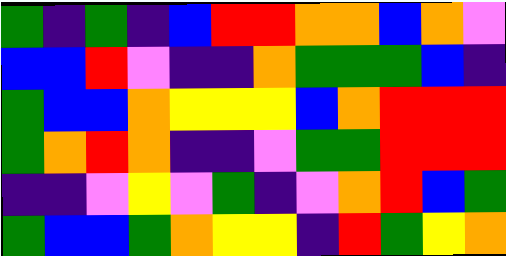[["green", "indigo", "green", "indigo", "blue", "red", "red", "orange", "orange", "blue", "orange", "violet"], ["blue", "blue", "red", "violet", "indigo", "indigo", "orange", "green", "green", "green", "blue", "indigo"], ["green", "blue", "blue", "orange", "yellow", "yellow", "yellow", "blue", "orange", "red", "red", "red"], ["green", "orange", "red", "orange", "indigo", "indigo", "violet", "green", "green", "red", "red", "red"], ["indigo", "indigo", "violet", "yellow", "violet", "green", "indigo", "violet", "orange", "red", "blue", "green"], ["green", "blue", "blue", "green", "orange", "yellow", "yellow", "indigo", "red", "green", "yellow", "orange"]]